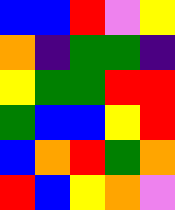[["blue", "blue", "red", "violet", "yellow"], ["orange", "indigo", "green", "green", "indigo"], ["yellow", "green", "green", "red", "red"], ["green", "blue", "blue", "yellow", "red"], ["blue", "orange", "red", "green", "orange"], ["red", "blue", "yellow", "orange", "violet"]]